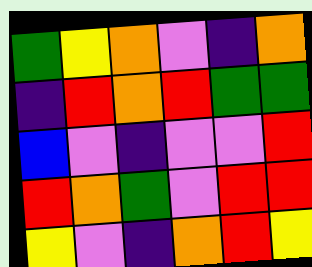[["green", "yellow", "orange", "violet", "indigo", "orange"], ["indigo", "red", "orange", "red", "green", "green"], ["blue", "violet", "indigo", "violet", "violet", "red"], ["red", "orange", "green", "violet", "red", "red"], ["yellow", "violet", "indigo", "orange", "red", "yellow"]]